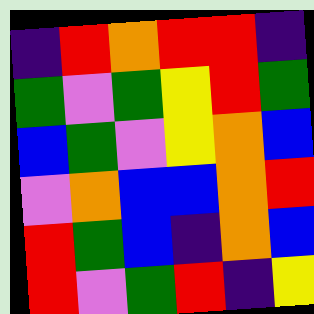[["indigo", "red", "orange", "red", "red", "indigo"], ["green", "violet", "green", "yellow", "red", "green"], ["blue", "green", "violet", "yellow", "orange", "blue"], ["violet", "orange", "blue", "blue", "orange", "red"], ["red", "green", "blue", "indigo", "orange", "blue"], ["red", "violet", "green", "red", "indigo", "yellow"]]